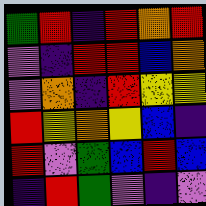[["green", "red", "indigo", "red", "orange", "red"], ["violet", "indigo", "red", "red", "blue", "orange"], ["violet", "orange", "indigo", "red", "yellow", "yellow"], ["red", "yellow", "orange", "yellow", "blue", "indigo"], ["red", "violet", "green", "blue", "red", "blue"], ["indigo", "red", "green", "violet", "indigo", "violet"]]